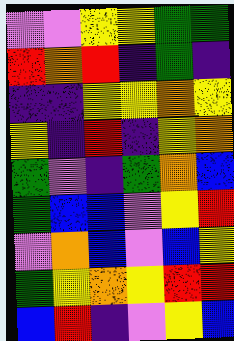[["violet", "violet", "yellow", "yellow", "green", "green"], ["red", "orange", "red", "indigo", "green", "indigo"], ["indigo", "indigo", "yellow", "yellow", "orange", "yellow"], ["yellow", "indigo", "red", "indigo", "yellow", "orange"], ["green", "violet", "indigo", "green", "orange", "blue"], ["green", "blue", "blue", "violet", "yellow", "red"], ["violet", "orange", "blue", "violet", "blue", "yellow"], ["green", "yellow", "orange", "yellow", "red", "red"], ["blue", "red", "indigo", "violet", "yellow", "blue"]]